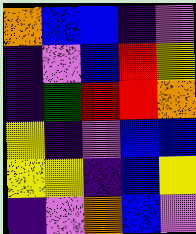[["orange", "blue", "blue", "indigo", "violet"], ["indigo", "violet", "blue", "red", "yellow"], ["indigo", "green", "red", "red", "orange"], ["yellow", "indigo", "violet", "blue", "blue"], ["yellow", "yellow", "indigo", "blue", "yellow"], ["indigo", "violet", "orange", "blue", "violet"]]